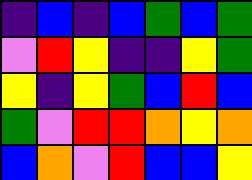[["indigo", "blue", "indigo", "blue", "green", "blue", "green"], ["violet", "red", "yellow", "indigo", "indigo", "yellow", "green"], ["yellow", "indigo", "yellow", "green", "blue", "red", "blue"], ["green", "violet", "red", "red", "orange", "yellow", "orange"], ["blue", "orange", "violet", "red", "blue", "blue", "yellow"]]